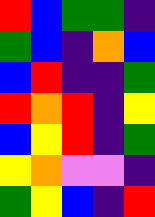[["red", "blue", "green", "green", "indigo"], ["green", "blue", "indigo", "orange", "blue"], ["blue", "red", "indigo", "indigo", "green"], ["red", "orange", "red", "indigo", "yellow"], ["blue", "yellow", "red", "indigo", "green"], ["yellow", "orange", "violet", "violet", "indigo"], ["green", "yellow", "blue", "indigo", "red"]]